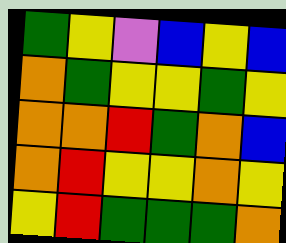[["green", "yellow", "violet", "blue", "yellow", "blue"], ["orange", "green", "yellow", "yellow", "green", "yellow"], ["orange", "orange", "red", "green", "orange", "blue"], ["orange", "red", "yellow", "yellow", "orange", "yellow"], ["yellow", "red", "green", "green", "green", "orange"]]